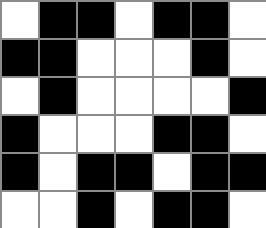[["white", "black", "black", "white", "black", "black", "white"], ["black", "black", "white", "white", "white", "black", "white"], ["white", "black", "white", "white", "white", "white", "black"], ["black", "white", "white", "white", "black", "black", "white"], ["black", "white", "black", "black", "white", "black", "black"], ["white", "white", "black", "white", "black", "black", "white"]]